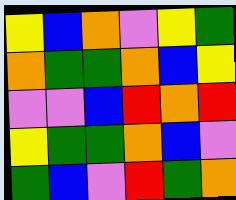[["yellow", "blue", "orange", "violet", "yellow", "green"], ["orange", "green", "green", "orange", "blue", "yellow"], ["violet", "violet", "blue", "red", "orange", "red"], ["yellow", "green", "green", "orange", "blue", "violet"], ["green", "blue", "violet", "red", "green", "orange"]]